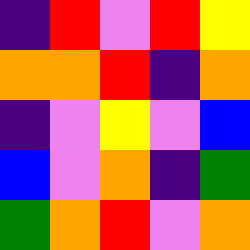[["indigo", "red", "violet", "red", "yellow"], ["orange", "orange", "red", "indigo", "orange"], ["indigo", "violet", "yellow", "violet", "blue"], ["blue", "violet", "orange", "indigo", "green"], ["green", "orange", "red", "violet", "orange"]]